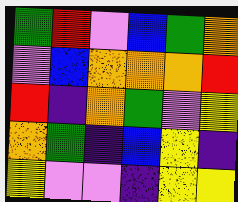[["green", "red", "violet", "blue", "green", "orange"], ["violet", "blue", "orange", "orange", "orange", "red"], ["red", "indigo", "orange", "green", "violet", "yellow"], ["orange", "green", "indigo", "blue", "yellow", "indigo"], ["yellow", "violet", "violet", "indigo", "yellow", "yellow"]]